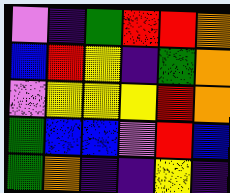[["violet", "indigo", "green", "red", "red", "orange"], ["blue", "red", "yellow", "indigo", "green", "orange"], ["violet", "yellow", "yellow", "yellow", "red", "orange"], ["green", "blue", "blue", "violet", "red", "blue"], ["green", "orange", "indigo", "indigo", "yellow", "indigo"]]